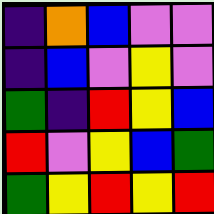[["indigo", "orange", "blue", "violet", "violet"], ["indigo", "blue", "violet", "yellow", "violet"], ["green", "indigo", "red", "yellow", "blue"], ["red", "violet", "yellow", "blue", "green"], ["green", "yellow", "red", "yellow", "red"]]